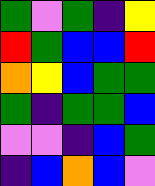[["green", "violet", "green", "indigo", "yellow"], ["red", "green", "blue", "blue", "red"], ["orange", "yellow", "blue", "green", "green"], ["green", "indigo", "green", "green", "blue"], ["violet", "violet", "indigo", "blue", "green"], ["indigo", "blue", "orange", "blue", "violet"]]